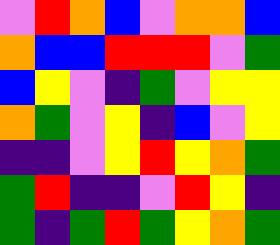[["violet", "red", "orange", "blue", "violet", "orange", "orange", "blue"], ["orange", "blue", "blue", "red", "red", "red", "violet", "green"], ["blue", "yellow", "violet", "indigo", "green", "violet", "yellow", "yellow"], ["orange", "green", "violet", "yellow", "indigo", "blue", "violet", "yellow"], ["indigo", "indigo", "violet", "yellow", "red", "yellow", "orange", "green"], ["green", "red", "indigo", "indigo", "violet", "red", "yellow", "indigo"], ["green", "indigo", "green", "red", "green", "yellow", "orange", "green"]]